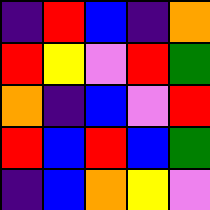[["indigo", "red", "blue", "indigo", "orange"], ["red", "yellow", "violet", "red", "green"], ["orange", "indigo", "blue", "violet", "red"], ["red", "blue", "red", "blue", "green"], ["indigo", "blue", "orange", "yellow", "violet"]]